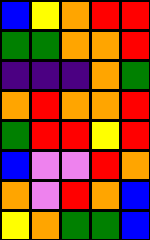[["blue", "yellow", "orange", "red", "red"], ["green", "green", "orange", "orange", "red"], ["indigo", "indigo", "indigo", "orange", "green"], ["orange", "red", "orange", "orange", "red"], ["green", "red", "red", "yellow", "red"], ["blue", "violet", "violet", "red", "orange"], ["orange", "violet", "red", "orange", "blue"], ["yellow", "orange", "green", "green", "blue"]]